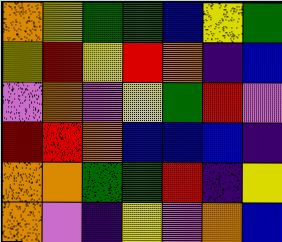[["orange", "yellow", "green", "green", "blue", "yellow", "green"], ["yellow", "red", "yellow", "red", "orange", "indigo", "blue"], ["violet", "orange", "violet", "yellow", "green", "red", "violet"], ["red", "red", "orange", "blue", "blue", "blue", "indigo"], ["orange", "orange", "green", "green", "red", "indigo", "yellow"], ["orange", "violet", "indigo", "yellow", "violet", "orange", "blue"]]